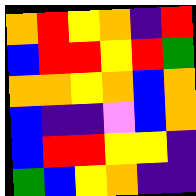[["orange", "red", "yellow", "orange", "indigo", "red"], ["blue", "red", "red", "yellow", "red", "green"], ["orange", "orange", "yellow", "orange", "blue", "orange"], ["blue", "indigo", "indigo", "violet", "blue", "orange"], ["blue", "red", "red", "yellow", "yellow", "indigo"], ["green", "blue", "yellow", "orange", "indigo", "indigo"]]